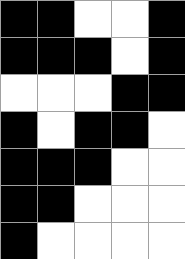[["black", "black", "white", "white", "black"], ["black", "black", "black", "white", "black"], ["white", "white", "white", "black", "black"], ["black", "white", "black", "black", "white"], ["black", "black", "black", "white", "white"], ["black", "black", "white", "white", "white"], ["black", "white", "white", "white", "white"]]